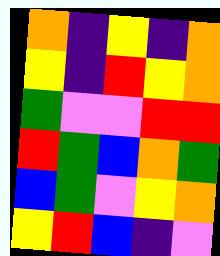[["orange", "indigo", "yellow", "indigo", "orange"], ["yellow", "indigo", "red", "yellow", "orange"], ["green", "violet", "violet", "red", "red"], ["red", "green", "blue", "orange", "green"], ["blue", "green", "violet", "yellow", "orange"], ["yellow", "red", "blue", "indigo", "violet"]]